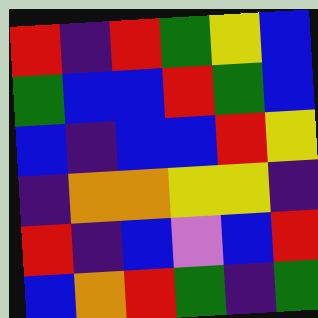[["red", "indigo", "red", "green", "yellow", "blue"], ["green", "blue", "blue", "red", "green", "blue"], ["blue", "indigo", "blue", "blue", "red", "yellow"], ["indigo", "orange", "orange", "yellow", "yellow", "indigo"], ["red", "indigo", "blue", "violet", "blue", "red"], ["blue", "orange", "red", "green", "indigo", "green"]]